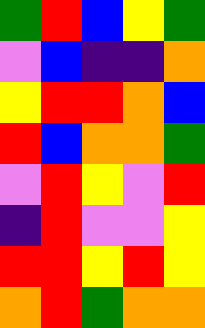[["green", "red", "blue", "yellow", "green"], ["violet", "blue", "indigo", "indigo", "orange"], ["yellow", "red", "red", "orange", "blue"], ["red", "blue", "orange", "orange", "green"], ["violet", "red", "yellow", "violet", "red"], ["indigo", "red", "violet", "violet", "yellow"], ["red", "red", "yellow", "red", "yellow"], ["orange", "red", "green", "orange", "orange"]]